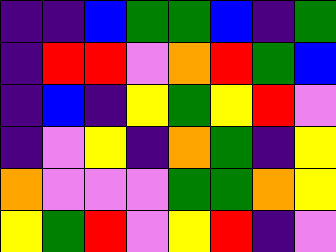[["indigo", "indigo", "blue", "green", "green", "blue", "indigo", "green"], ["indigo", "red", "red", "violet", "orange", "red", "green", "blue"], ["indigo", "blue", "indigo", "yellow", "green", "yellow", "red", "violet"], ["indigo", "violet", "yellow", "indigo", "orange", "green", "indigo", "yellow"], ["orange", "violet", "violet", "violet", "green", "green", "orange", "yellow"], ["yellow", "green", "red", "violet", "yellow", "red", "indigo", "violet"]]